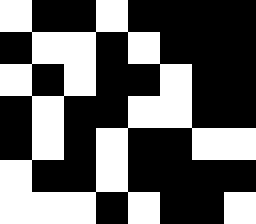[["white", "black", "black", "white", "black", "black", "black", "black"], ["black", "white", "white", "black", "white", "black", "black", "black"], ["white", "black", "white", "black", "black", "white", "black", "black"], ["black", "white", "black", "black", "white", "white", "black", "black"], ["black", "white", "black", "white", "black", "black", "white", "white"], ["white", "black", "black", "white", "black", "black", "black", "black"], ["white", "white", "white", "black", "white", "black", "black", "white"]]